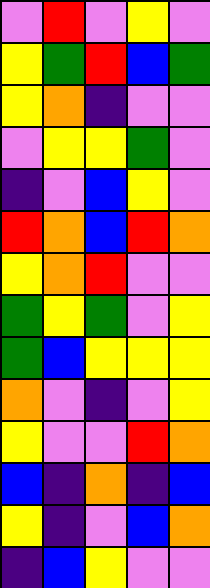[["violet", "red", "violet", "yellow", "violet"], ["yellow", "green", "red", "blue", "green"], ["yellow", "orange", "indigo", "violet", "violet"], ["violet", "yellow", "yellow", "green", "violet"], ["indigo", "violet", "blue", "yellow", "violet"], ["red", "orange", "blue", "red", "orange"], ["yellow", "orange", "red", "violet", "violet"], ["green", "yellow", "green", "violet", "yellow"], ["green", "blue", "yellow", "yellow", "yellow"], ["orange", "violet", "indigo", "violet", "yellow"], ["yellow", "violet", "violet", "red", "orange"], ["blue", "indigo", "orange", "indigo", "blue"], ["yellow", "indigo", "violet", "blue", "orange"], ["indigo", "blue", "yellow", "violet", "violet"]]